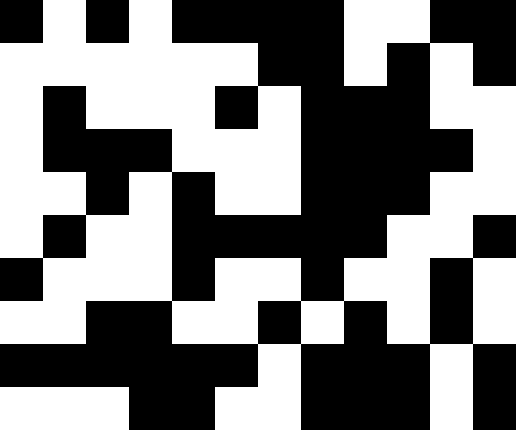[["black", "white", "black", "white", "black", "black", "black", "black", "white", "white", "black", "black"], ["white", "white", "white", "white", "white", "white", "black", "black", "white", "black", "white", "black"], ["white", "black", "white", "white", "white", "black", "white", "black", "black", "black", "white", "white"], ["white", "black", "black", "black", "white", "white", "white", "black", "black", "black", "black", "white"], ["white", "white", "black", "white", "black", "white", "white", "black", "black", "black", "white", "white"], ["white", "black", "white", "white", "black", "black", "black", "black", "black", "white", "white", "black"], ["black", "white", "white", "white", "black", "white", "white", "black", "white", "white", "black", "white"], ["white", "white", "black", "black", "white", "white", "black", "white", "black", "white", "black", "white"], ["black", "black", "black", "black", "black", "black", "white", "black", "black", "black", "white", "black"], ["white", "white", "white", "black", "black", "white", "white", "black", "black", "black", "white", "black"]]